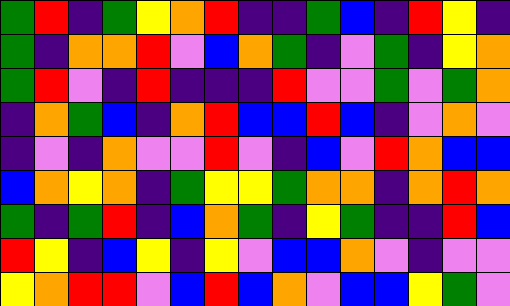[["green", "red", "indigo", "green", "yellow", "orange", "red", "indigo", "indigo", "green", "blue", "indigo", "red", "yellow", "indigo"], ["green", "indigo", "orange", "orange", "red", "violet", "blue", "orange", "green", "indigo", "violet", "green", "indigo", "yellow", "orange"], ["green", "red", "violet", "indigo", "red", "indigo", "indigo", "indigo", "red", "violet", "violet", "green", "violet", "green", "orange"], ["indigo", "orange", "green", "blue", "indigo", "orange", "red", "blue", "blue", "red", "blue", "indigo", "violet", "orange", "violet"], ["indigo", "violet", "indigo", "orange", "violet", "violet", "red", "violet", "indigo", "blue", "violet", "red", "orange", "blue", "blue"], ["blue", "orange", "yellow", "orange", "indigo", "green", "yellow", "yellow", "green", "orange", "orange", "indigo", "orange", "red", "orange"], ["green", "indigo", "green", "red", "indigo", "blue", "orange", "green", "indigo", "yellow", "green", "indigo", "indigo", "red", "blue"], ["red", "yellow", "indigo", "blue", "yellow", "indigo", "yellow", "violet", "blue", "blue", "orange", "violet", "indigo", "violet", "violet"], ["yellow", "orange", "red", "red", "violet", "blue", "red", "blue", "orange", "violet", "blue", "blue", "yellow", "green", "violet"]]